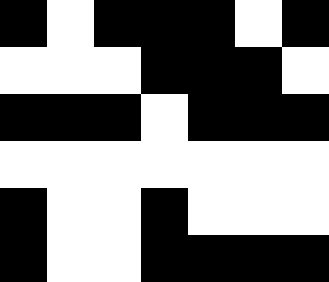[["black", "white", "black", "black", "black", "white", "black"], ["white", "white", "white", "black", "black", "black", "white"], ["black", "black", "black", "white", "black", "black", "black"], ["white", "white", "white", "white", "white", "white", "white"], ["black", "white", "white", "black", "white", "white", "white"], ["black", "white", "white", "black", "black", "black", "black"]]